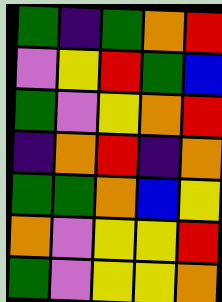[["green", "indigo", "green", "orange", "red"], ["violet", "yellow", "red", "green", "blue"], ["green", "violet", "yellow", "orange", "red"], ["indigo", "orange", "red", "indigo", "orange"], ["green", "green", "orange", "blue", "yellow"], ["orange", "violet", "yellow", "yellow", "red"], ["green", "violet", "yellow", "yellow", "orange"]]